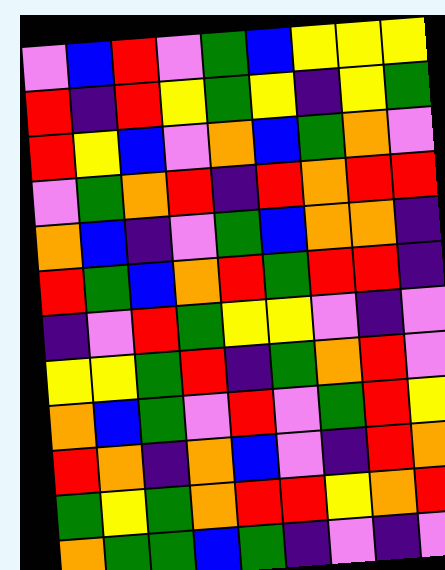[["violet", "blue", "red", "violet", "green", "blue", "yellow", "yellow", "yellow"], ["red", "indigo", "red", "yellow", "green", "yellow", "indigo", "yellow", "green"], ["red", "yellow", "blue", "violet", "orange", "blue", "green", "orange", "violet"], ["violet", "green", "orange", "red", "indigo", "red", "orange", "red", "red"], ["orange", "blue", "indigo", "violet", "green", "blue", "orange", "orange", "indigo"], ["red", "green", "blue", "orange", "red", "green", "red", "red", "indigo"], ["indigo", "violet", "red", "green", "yellow", "yellow", "violet", "indigo", "violet"], ["yellow", "yellow", "green", "red", "indigo", "green", "orange", "red", "violet"], ["orange", "blue", "green", "violet", "red", "violet", "green", "red", "yellow"], ["red", "orange", "indigo", "orange", "blue", "violet", "indigo", "red", "orange"], ["green", "yellow", "green", "orange", "red", "red", "yellow", "orange", "red"], ["orange", "green", "green", "blue", "green", "indigo", "violet", "indigo", "violet"]]